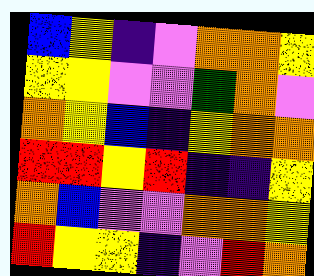[["blue", "yellow", "indigo", "violet", "orange", "orange", "yellow"], ["yellow", "yellow", "violet", "violet", "green", "orange", "violet"], ["orange", "yellow", "blue", "indigo", "yellow", "orange", "orange"], ["red", "red", "yellow", "red", "indigo", "indigo", "yellow"], ["orange", "blue", "violet", "violet", "orange", "orange", "yellow"], ["red", "yellow", "yellow", "indigo", "violet", "red", "orange"]]